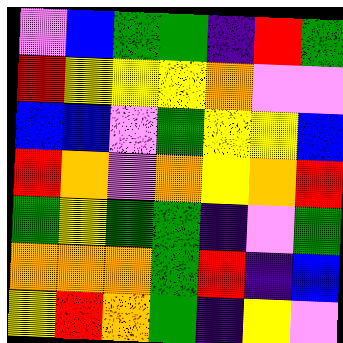[["violet", "blue", "green", "green", "indigo", "red", "green"], ["red", "yellow", "yellow", "yellow", "orange", "violet", "violet"], ["blue", "blue", "violet", "green", "yellow", "yellow", "blue"], ["red", "orange", "violet", "orange", "yellow", "orange", "red"], ["green", "yellow", "green", "green", "indigo", "violet", "green"], ["orange", "orange", "orange", "green", "red", "indigo", "blue"], ["yellow", "red", "orange", "green", "indigo", "yellow", "violet"]]